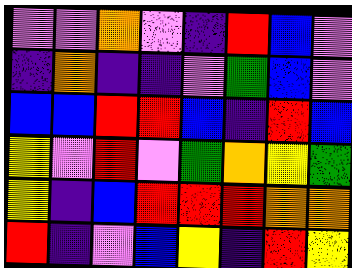[["violet", "violet", "orange", "violet", "indigo", "red", "blue", "violet"], ["indigo", "orange", "indigo", "indigo", "violet", "green", "blue", "violet"], ["blue", "blue", "red", "red", "blue", "indigo", "red", "blue"], ["yellow", "violet", "red", "violet", "green", "orange", "yellow", "green"], ["yellow", "indigo", "blue", "red", "red", "red", "orange", "orange"], ["red", "indigo", "violet", "blue", "yellow", "indigo", "red", "yellow"]]